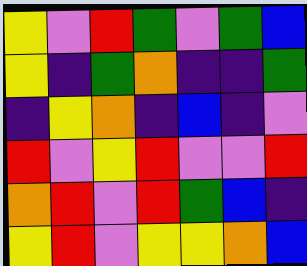[["yellow", "violet", "red", "green", "violet", "green", "blue"], ["yellow", "indigo", "green", "orange", "indigo", "indigo", "green"], ["indigo", "yellow", "orange", "indigo", "blue", "indigo", "violet"], ["red", "violet", "yellow", "red", "violet", "violet", "red"], ["orange", "red", "violet", "red", "green", "blue", "indigo"], ["yellow", "red", "violet", "yellow", "yellow", "orange", "blue"]]